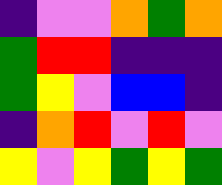[["indigo", "violet", "violet", "orange", "green", "orange"], ["green", "red", "red", "indigo", "indigo", "indigo"], ["green", "yellow", "violet", "blue", "blue", "indigo"], ["indigo", "orange", "red", "violet", "red", "violet"], ["yellow", "violet", "yellow", "green", "yellow", "green"]]